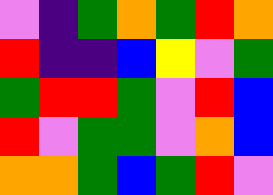[["violet", "indigo", "green", "orange", "green", "red", "orange"], ["red", "indigo", "indigo", "blue", "yellow", "violet", "green"], ["green", "red", "red", "green", "violet", "red", "blue"], ["red", "violet", "green", "green", "violet", "orange", "blue"], ["orange", "orange", "green", "blue", "green", "red", "violet"]]